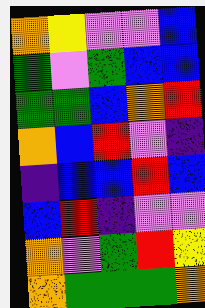[["orange", "yellow", "violet", "violet", "blue"], ["green", "violet", "green", "blue", "blue"], ["green", "green", "blue", "orange", "red"], ["orange", "blue", "red", "violet", "indigo"], ["indigo", "blue", "blue", "red", "blue"], ["blue", "red", "indigo", "violet", "violet"], ["orange", "violet", "green", "red", "yellow"], ["orange", "green", "green", "green", "orange"]]